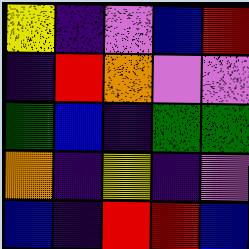[["yellow", "indigo", "violet", "blue", "red"], ["indigo", "red", "orange", "violet", "violet"], ["green", "blue", "indigo", "green", "green"], ["orange", "indigo", "yellow", "indigo", "violet"], ["blue", "indigo", "red", "red", "blue"]]